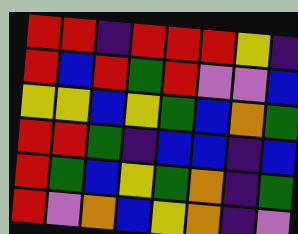[["red", "red", "indigo", "red", "red", "red", "yellow", "indigo"], ["red", "blue", "red", "green", "red", "violet", "violet", "blue"], ["yellow", "yellow", "blue", "yellow", "green", "blue", "orange", "green"], ["red", "red", "green", "indigo", "blue", "blue", "indigo", "blue"], ["red", "green", "blue", "yellow", "green", "orange", "indigo", "green"], ["red", "violet", "orange", "blue", "yellow", "orange", "indigo", "violet"]]